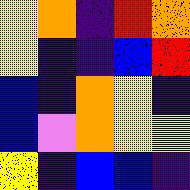[["yellow", "orange", "indigo", "red", "orange"], ["yellow", "indigo", "indigo", "blue", "red"], ["blue", "indigo", "orange", "yellow", "indigo"], ["blue", "violet", "orange", "yellow", "yellow"], ["yellow", "indigo", "blue", "blue", "indigo"]]